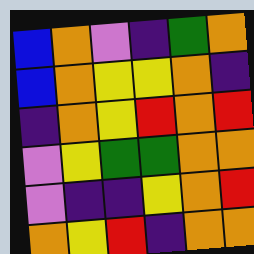[["blue", "orange", "violet", "indigo", "green", "orange"], ["blue", "orange", "yellow", "yellow", "orange", "indigo"], ["indigo", "orange", "yellow", "red", "orange", "red"], ["violet", "yellow", "green", "green", "orange", "orange"], ["violet", "indigo", "indigo", "yellow", "orange", "red"], ["orange", "yellow", "red", "indigo", "orange", "orange"]]